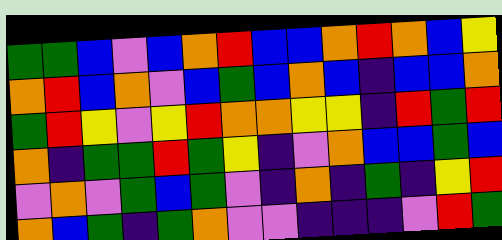[["green", "green", "blue", "violet", "blue", "orange", "red", "blue", "blue", "orange", "red", "orange", "blue", "yellow"], ["orange", "red", "blue", "orange", "violet", "blue", "green", "blue", "orange", "blue", "indigo", "blue", "blue", "orange"], ["green", "red", "yellow", "violet", "yellow", "red", "orange", "orange", "yellow", "yellow", "indigo", "red", "green", "red"], ["orange", "indigo", "green", "green", "red", "green", "yellow", "indigo", "violet", "orange", "blue", "blue", "green", "blue"], ["violet", "orange", "violet", "green", "blue", "green", "violet", "indigo", "orange", "indigo", "green", "indigo", "yellow", "red"], ["orange", "blue", "green", "indigo", "green", "orange", "violet", "violet", "indigo", "indigo", "indigo", "violet", "red", "green"]]